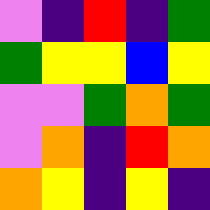[["violet", "indigo", "red", "indigo", "green"], ["green", "yellow", "yellow", "blue", "yellow"], ["violet", "violet", "green", "orange", "green"], ["violet", "orange", "indigo", "red", "orange"], ["orange", "yellow", "indigo", "yellow", "indigo"]]